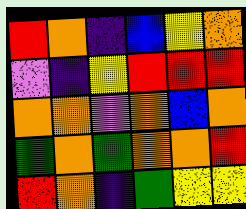[["red", "orange", "indigo", "blue", "yellow", "orange"], ["violet", "indigo", "yellow", "red", "red", "red"], ["orange", "orange", "violet", "orange", "blue", "orange"], ["green", "orange", "green", "orange", "orange", "red"], ["red", "orange", "indigo", "green", "yellow", "yellow"]]